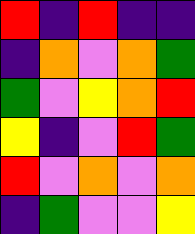[["red", "indigo", "red", "indigo", "indigo"], ["indigo", "orange", "violet", "orange", "green"], ["green", "violet", "yellow", "orange", "red"], ["yellow", "indigo", "violet", "red", "green"], ["red", "violet", "orange", "violet", "orange"], ["indigo", "green", "violet", "violet", "yellow"]]